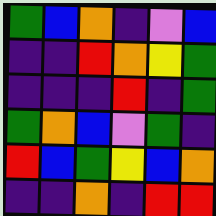[["green", "blue", "orange", "indigo", "violet", "blue"], ["indigo", "indigo", "red", "orange", "yellow", "green"], ["indigo", "indigo", "indigo", "red", "indigo", "green"], ["green", "orange", "blue", "violet", "green", "indigo"], ["red", "blue", "green", "yellow", "blue", "orange"], ["indigo", "indigo", "orange", "indigo", "red", "red"]]